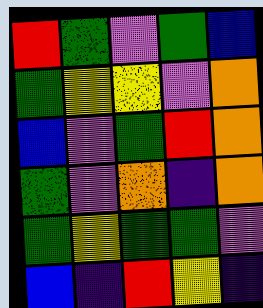[["red", "green", "violet", "green", "blue"], ["green", "yellow", "yellow", "violet", "orange"], ["blue", "violet", "green", "red", "orange"], ["green", "violet", "orange", "indigo", "orange"], ["green", "yellow", "green", "green", "violet"], ["blue", "indigo", "red", "yellow", "indigo"]]